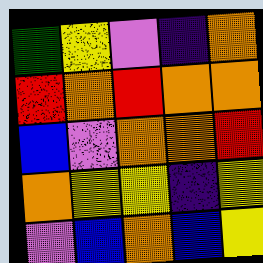[["green", "yellow", "violet", "indigo", "orange"], ["red", "orange", "red", "orange", "orange"], ["blue", "violet", "orange", "orange", "red"], ["orange", "yellow", "yellow", "indigo", "yellow"], ["violet", "blue", "orange", "blue", "yellow"]]